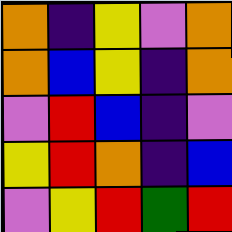[["orange", "indigo", "yellow", "violet", "orange"], ["orange", "blue", "yellow", "indigo", "orange"], ["violet", "red", "blue", "indigo", "violet"], ["yellow", "red", "orange", "indigo", "blue"], ["violet", "yellow", "red", "green", "red"]]